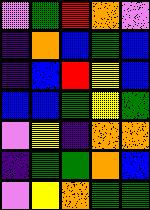[["violet", "green", "red", "orange", "violet"], ["indigo", "orange", "blue", "green", "blue"], ["indigo", "blue", "red", "yellow", "blue"], ["blue", "blue", "green", "yellow", "green"], ["violet", "yellow", "indigo", "orange", "orange"], ["indigo", "green", "green", "orange", "blue"], ["violet", "yellow", "orange", "green", "green"]]